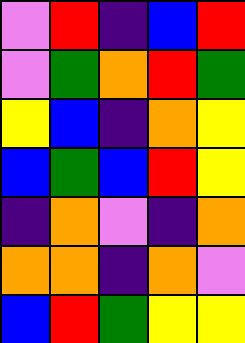[["violet", "red", "indigo", "blue", "red"], ["violet", "green", "orange", "red", "green"], ["yellow", "blue", "indigo", "orange", "yellow"], ["blue", "green", "blue", "red", "yellow"], ["indigo", "orange", "violet", "indigo", "orange"], ["orange", "orange", "indigo", "orange", "violet"], ["blue", "red", "green", "yellow", "yellow"]]